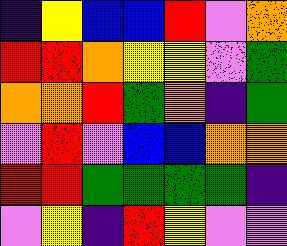[["indigo", "yellow", "blue", "blue", "red", "violet", "orange"], ["red", "red", "orange", "yellow", "yellow", "violet", "green"], ["orange", "orange", "red", "green", "orange", "indigo", "green"], ["violet", "red", "violet", "blue", "blue", "orange", "orange"], ["red", "red", "green", "green", "green", "green", "indigo"], ["violet", "yellow", "indigo", "red", "yellow", "violet", "violet"]]